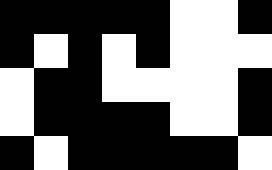[["black", "black", "black", "black", "black", "white", "white", "black"], ["black", "white", "black", "white", "black", "white", "white", "white"], ["white", "black", "black", "white", "white", "white", "white", "black"], ["white", "black", "black", "black", "black", "white", "white", "black"], ["black", "white", "black", "black", "black", "black", "black", "white"]]